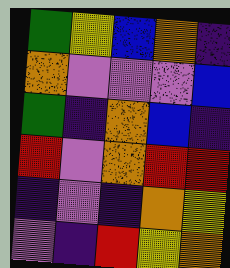[["green", "yellow", "blue", "orange", "indigo"], ["orange", "violet", "violet", "violet", "blue"], ["green", "indigo", "orange", "blue", "indigo"], ["red", "violet", "orange", "red", "red"], ["indigo", "violet", "indigo", "orange", "yellow"], ["violet", "indigo", "red", "yellow", "orange"]]